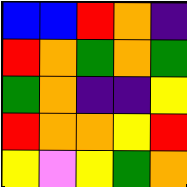[["blue", "blue", "red", "orange", "indigo"], ["red", "orange", "green", "orange", "green"], ["green", "orange", "indigo", "indigo", "yellow"], ["red", "orange", "orange", "yellow", "red"], ["yellow", "violet", "yellow", "green", "orange"]]